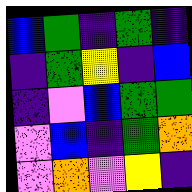[["blue", "green", "indigo", "green", "indigo"], ["indigo", "green", "yellow", "indigo", "blue"], ["indigo", "violet", "blue", "green", "green"], ["violet", "blue", "indigo", "green", "orange"], ["violet", "orange", "violet", "yellow", "indigo"]]